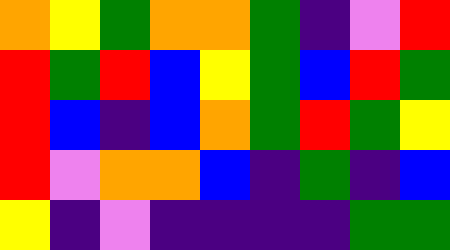[["orange", "yellow", "green", "orange", "orange", "green", "indigo", "violet", "red"], ["red", "green", "red", "blue", "yellow", "green", "blue", "red", "green"], ["red", "blue", "indigo", "blue", "orange", "green", "red", "green", "yellow"], ["red", "violet", "orange", "orange", "blue", "indigo", "green", "indigo", "blue"], ["yellow", "indigo", "violet", "indigo", "indigo", "indigo", "indigo", "green", "green"]]